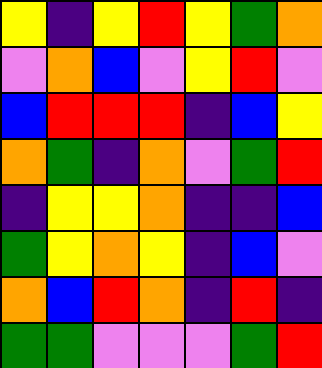[["yellow", "indigo", "yellow", "red", "yellow", "green", "orange"], ["violet", "orange", "blue", "violet", "yellow", "red", "violet"], ["blue", "red", "red", "red", "indigo", "blue", "yellow"], ["orange", "green", "indigo", "orange", "violet", "green", "red"], ["indigo", "yellow", "yellow", "orange", "indigo", "indigo", "blue"], ["green", "yellow", "orange", "yellow", "indigo", "blue", "violet"], ["orange", "blue", "red", "orange", "indigo", "red", "indigo"], ["green", "green", "violet", "violet", "violet", "green", "red"]]